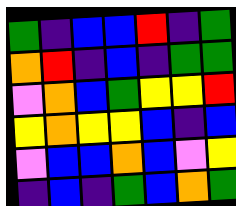[["green", "indigo", "blue", "blue", "red", "indigo", "green"], ["orange", "red", "indigo", "blue", "indigo", "green", "green"], ["violet", "orange", "blue", "green", "yellow", "yellow", "red"], ["yellow", "orange", "yellow", "yellow", "blue", "indigo", "blue"], ["violet", "blue", "blue", "orange", "blue", "violet", "yellow"], ["indigo", "blue", "indigo", "green", "blue", "orange", "green"]]